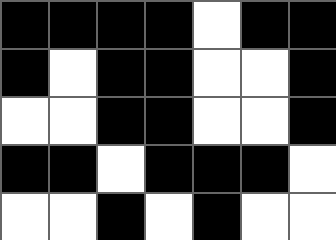[["black", "black", "black", "black", "white", "black", "black"], ["black", "white", "black", "black", "white", "white", "black"], ["white", "white", "black", "black", "white", "white", "black"], ["black", "black", "white", "black", "black", "black", "white"], ["white", "white", "black", "white", "black", "white", "white"]]